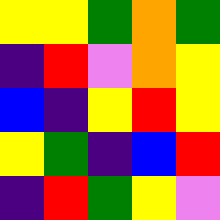[["yellow", "yellow", "green", "orange", "green"], ["indigo", "red", "violet", "orange", "yellow"], ["blue", "indigo", "yellow", "red", "yellow"], ["yellow", "green", "indigo", "blue", "red"], ["indigo", "red", "green", "yellow", "violet"]]